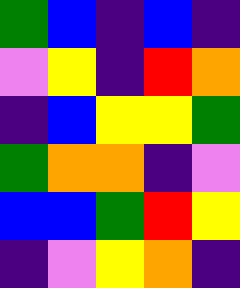[["green", "blue", "indigo", "blue", "indigo"], ["violet", "yellow", "indigo", "red", "orange"], ["indigo", "blue", "yellow", "yellow", "green"], ["green", "orange", "orange", "indigo", "violet"], ["blue", "blue", "green", "red", "yellow"], ["indigo", "violet", "yellow", "orange", "indigo"]]